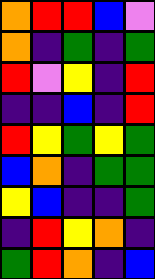[["orange", "red", "red", "blue", "violet"], ["orange", "indigo", "green", "indigo", "green"], ["red", "violet", "yellow", "indigo", "red"], ["indigo", "indigo", "blue", "indigo", "red"], ["red", "yellow", "green", "yellow", "green"], ["blue", "orange", "indigo", "green", "green"], ["yellow", "blue", "indigo", "indigo", "green"], ["indigo", "red", "yellow", "orange", "indigo"], ["green", "red", "orange", "indigo", "blue"]]